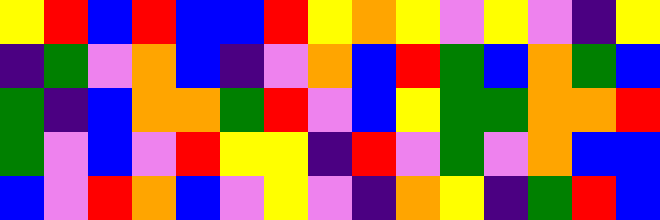[["yellow", "red", "blue", "red", "blue", "blue", "red", "yellow", "orange", "yellow", "violet", "yellow", "violet", "indigo", "yellow"], ["indigo", "green", "violet", "orange", "blue", "indigo", "violet", "orange", "blue", "red", "green", "blue", "orange", "green", "blue"], ["green", "indigo", "blue", "orange", "orange", "green", "red", "violet", "blue", "yellow", "green", "green", "orange", "orange", "red"], ["green", "violet", "blue", "violet", "red", "yellow", "yellow", "indigo", "red", "violet", "green", "violet", "orange", "blue", "blue"], ["blue", "violet", "red", "orange", "blue", "violet", "yellow", "violet", "indigo", "orange", "yellow", "indigo", "green", "red", "blue"]]